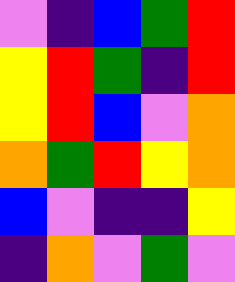[["violet", "indigo", "blue", "green", "red"], ["yellow", "red", "green", "indigo", "red"], ["yellow", "red", "blue", "violet", "orange"], ["orange", "green", "red", "yellow", "orange"], ["blue", "violet", "indigo", "indigo", "yellow"], ["indigo", "orange", "violet", "green", "violet"]]